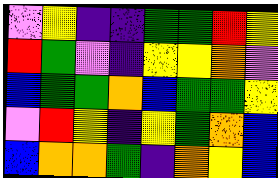[["violet", "yellow", "indigo", "indigo", "green", "green", "red", "yellow"], ["red", "green", "violet", "indigo", "yellow", "yellow", "orange", "violet"], ["blue", "green", "green", "orange", "blue", "green", "green", "yellow"], ["violet", "red", "yellow", "indigo", "yellow", "green", "orange", "blue"], ["blue", "orange", "orange", "green", "indigo", "orange", "yellow", "blue"]]